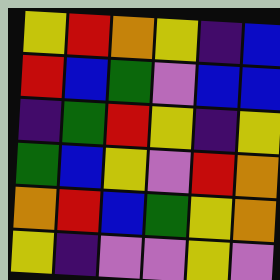[["yellow", "red", "orange", "yellow", "indigo", "blue"], ["red", "blue", "green", "violet", "blue", "blue"], ["indigo", "green", "red", "yellow", "indigo", "yellow"], ["green", "blue", "yellow", "violet", "red", "orange"], ["orange", "red", "blue", "green", "yellow", "orange"], ["yellow", "indigo", "violet", "violet", "yellow", "violet"]]